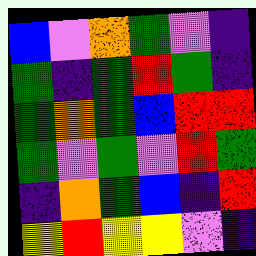[["blue", "violet", "orange", "green", "violet", "indigo"], ["green", "indigo", "green", "red", "green", "indigo"], ["green", "orange", "green", "blue", "red", "red"], ["green", "violet", "green", "violet", "red", "green"], ["indigo", "orange", "green", "blue", "indigo", "red"], ["yellow", "red", "yellow", "yellow", "violet", "indigo"]]